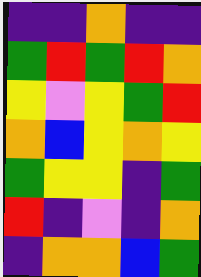[["indigo", "indigo", "orange", "indigo", "indigo"], ["green", "red", "green", "red", "orange"], ["yellow", "violet", "yellow", "green", "red"], ["orange", "blue", "yellow", "orange", "yellow"], ["green", "yellow", "yellow", "indigo", "green"], ["red", "indigo", "violet", "indigo", "orange"], ["indigo", "orange", "orange", "blue", "green"]]